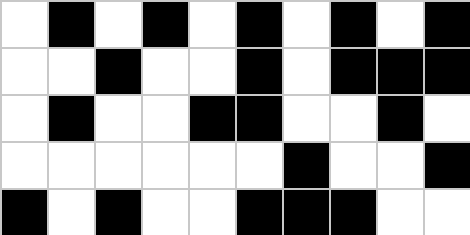[["white", "black", "white", "black", "white", "black", "white", "black", "white", "black"], ["white", "white", "black", "white", "white", "black", "white", "black", "black", "black"], ["white", "black", "white", "white", "black", "black", "white", "white", "black", "white"], ["white", "white", "white", "white", "white", "white", "black", "white", "white", "black"], ["black", "white", "black", "white", "white", "black", "black", "black", "white", "white"]]